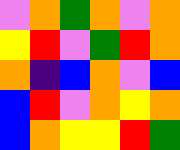[["violet", "orange", "green", "orange", "violet", "orange"], ["yellow", "red", "violet", "green", "red", "orange"], ["orange", "indigo", "blue", "orange", "violet", "blue"], ["blue", "red", "violet", "orange", "yellow", "orange"], ["blue", "orange", "yellow", "yellow", "red", "green"]]